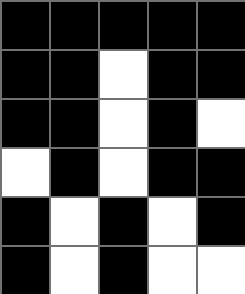[["black", "black", "black", "black", "black"], ["black", "black", "white", "black", "black"], ["black", "black", "white", "black", "white"], ["white", "black", "white", "black", "black"], ["black", "white", "black", "white", "black"], ["black", "white", "black", "white", "white"]]